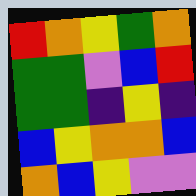[["red", "orange", "yellow", "green", "orange"], ["green", "green", "violet", "blue", "red"], ["green", "green", "indigo", "yellow", "indigo"], ["blue", "yellow", "orange", "orange", "blue"], ["orange", "blue", "yellow", "violet", "violet"]]